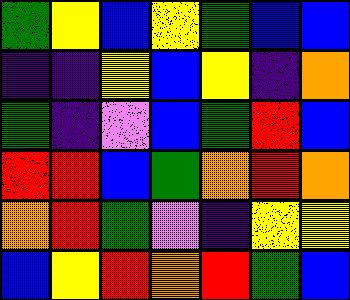[["green", "yellow", "blue", "yellow", "green", "blue", "blue"], ["indigo", "indigo", "yellow", "blue", "yellow", "indigo", "orange"], ["green", "indigo", "violet", "blue", "green", "red", "blue"], ["red", "red", "blue", "green", "orange", "red", "orange"], ["orange", "red", "green", "violet", "indigo", "yellow", "yellow"], ["blue", "yellow", "red", "orange", "red", "green", "blue"]]